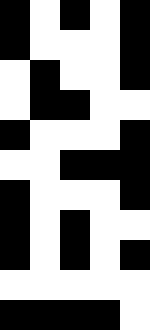[["black", "white", "black", "white", "black"], ["black", "white", "white", "white", "black"], ["white", "black", "white", "white", "black"], ["white", "black", "black", "white", "white"], ["black", "white", "white", "white", "black"], ["white", "white", "black", "black", "black"], ["black", "white", "white", "white", "black"], ["black", "white", "black", "white", "white"], ["black", "white", "black", "white", "black"], ["white", "white", "white", "white", "white"], ["black", "black", "black", "black", "white"]]